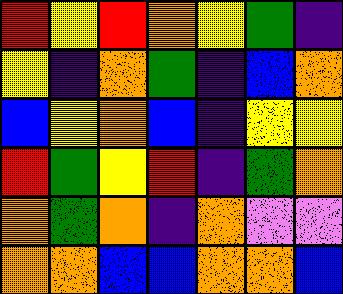[["red", "yellow", "red", "orange", "yellow", "green", "indigo"], ["yellow", "indigo", "orange", "green", "indigo", "blue", "orange"], ["blue", "yellow", "orange", "blue", "indigo", "yellow", "yellow"], ["red", "green", "yellow", "red", "indigo", "green", "orange"], ["orange", "green", "orange", "indigo", "orange", "violet", "violet"], ["orange", "orange", "blue", "blue", "orange", "orange", "blue"]]